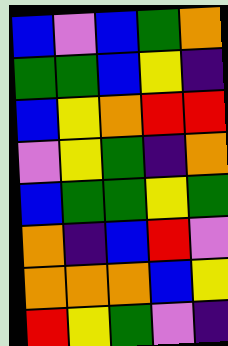[["blue", "violet", "blue", "green", "orange"], ["green", "green", "blue", "yellow", "indigo"], ["blue", "yellow", "orange", "red", "red"], ["violet", "yellow", "green", "indigo", "orange"], ["blue", "green", "green", "yellow", "green"], ["orange", "indigo", "blue", "red", "violet"], ["orange", "orange", "orange", "blue", "yellow"], ["red", "yellow", "green", "violet", "indigo"]]